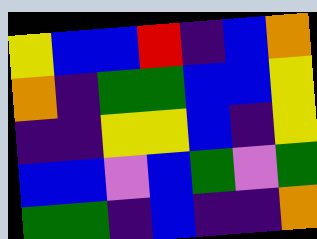[["yellow", "blue", "blue", "red", "indigo", "blue", "orange"], ["orange", "indigo", "green", "green", "blue", "blue", "yellow"], ["indigo", "indigo", "yellow", "yellow", "blue", "indigo", "yellow"], ["blue", "blue", "violet", "blue", "green", "violet", "green"], ["green", "green", "indigo", "blue", "indigo", "indigo", "orange"]]